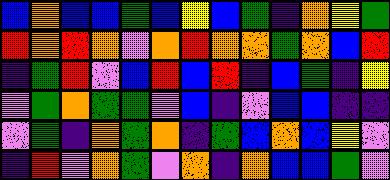[["blue", "orange", "blue", "blue", "green", "blue", "yellow", "blue", "green", "indigo", "orange", "yellow", "green"], ["red", "orange", "red", "orange", "violet", "orange", "red", "orange", "orange", "green", "orange", "blue", "red"], ["indigo", "green", "red", "violet", "blue", "red", "blue", "red", "indigo", "blue", "green", "indigo", "yellow"], ["violet", "green", "orange", "green", "green", "violet", "blue", "indigo", "violet", "blue", "blue", "indigo", "indigo"], ["violet", "green", "indigo", "orange", "green", "orange", "indigo", "green", "blue", "orange", "blue", "yellow", "violet"], ["indigo", "red", "violet", "orange", "green", "violet", "orange", "indigo", "orange", "blue", "blue", "green", "violet"]]